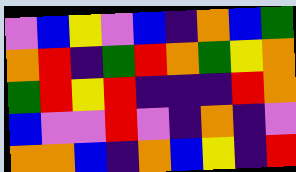[["violet", "blue", "yellow", "violet", "blue", "indigo", "orange", "blue", "green"], ["orange", "red", "indigo", "green", "red", "orange", "green", "yellow", "orange"], ["green", "red", "yellow", "red", "indigo", "indigo", "indigo", "red", "orange"], ["blue", "violet", "violet", "red", "violet", "indigo", "orange", "indigo", "violet"], ["orange", "orange", "blue", "indigo", "orange", "blue", "yellow", "indigo", "red"]]